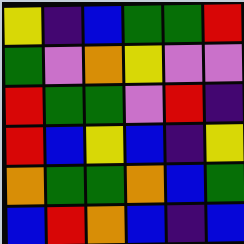[["yellow", "indigo", "blue", "green", "green", "red"], ["green", "violet", "orange", "yellow", "violet", "violet"], ["red", "green", "green", "violet", "red", "indigo"], ["red", "blue", "yellow", "blue", "indigo", "yellow"], ["orange", "green", "green", "orange", "blue", "green"], ["blue", "red", "orange", "blue", "indigo", "blue"]]